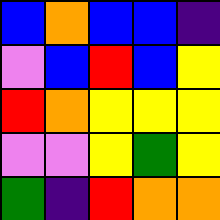[["blue", "orange", "blue", "blue", "indigo"], ["violet", "blue", "red", "blue", "yellow"], ["red", "orange", "yellow", "yellow", "yellow"], ["violet", "violet", "yellow", "green", "yellow"], ["green", "indigo", "red", "orange", "orange"]]